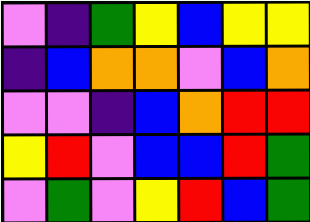[["violet", "indigo", "green", "yellow", "blue", "yellow", "yellow"], ["indigo", "blue", "orange", "orange", "violet", "blue", "orange"], ["violet", "violet", "indigo", "blue", "orange", "red", "red"], ["yellow", "red", "violet", "blue", "blue", "red", "green"], ["violet", "green", "violet", "yellow", "red", "blue", "green"]]